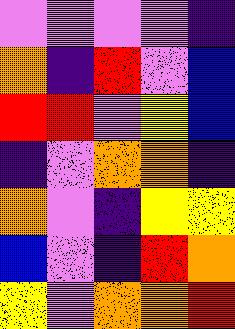[["violet", "violet", "violet", "violet", "indigo"], ["orange", "indigo", "red", "violet", "blue"], ["red", "red", "violet", "yellow", "blue"], ["indigo", "violet", "orange", "orange", "indigo"], ["orange", "violet", "indigo", "yellow", "yellow"], ["blue", "violet", "indigo", "red", "orange"], ["yellow", "violet", "orange", "orange", "red"]]